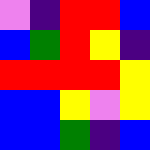[["violet", "indigo", "red", "red", "blue"], ["blue", "green", "red", "yellow", "indigo"], ["red", "red", "red", "red", "yellow"], ["blue", "blue", "yellow", "violet", "yellow"], ["blue", "blue", "green", "indigo", "blue"]]